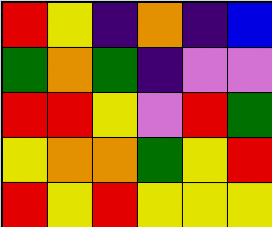[["red", "yellow", "indigo", "orange", "indigo", "blue"], ["green", "orange", "green", "indigo", "violet", "violet"], ["red", "red", "yellow", "violet", "red", "green"], ["yellow", "orange", "orange", "green", "yellow", "red"], ["red", "yellow", "red", "yellow", "yellow", "yellow"]]